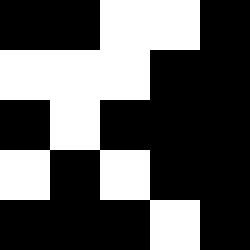[["black", "black", "white", "white", "black"], ["white", "white", "white", "black", "black"], ["black", "white", "black", "black", "black"], ["white", "black", "white", "black", "black"], ["black", "black", "black", "white", "black"]]